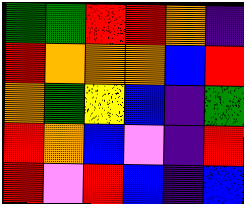[["green", "green", "red", "red", "orange", "indigo"], ["red", "orange", "orange", "orange", "blue", "red"], ["orange", "green", "yellow", "blue", "indigo", "green"], ["red", "orange", "blue", "violet", "indigo", "red"], ["red", "violet", "red", "blue", "indigo", "blue"]]